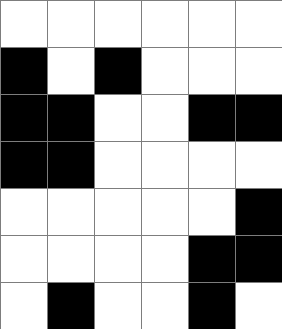[["white", "white", "white", "white", "white", "white"], ["black", "white", "black", "white", "white", "white"], ["black", "black", "white", "white", "black", "black"], ["black", "black", "white", "white", "white", "white"], ["white", "white", "white", "white", "white", "black"], ["white", "white", "white", "white", "black", "black"], ["white", "black", "white", "white", "black", "white"]]